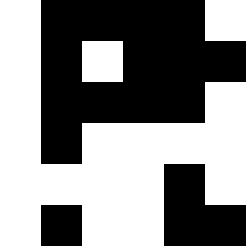[["white", "black", "black", "black", "black", "white"], ["white", "black", "white", "black", "black", "black"], ["white", "black", "black", "black", "black", "white"], ["white", "black", "white", "white", "white", "white"], ["white", "white", "white", "white", "black", "white"], ["white", "black", "white", "white", "black", "black"]]